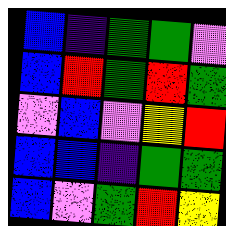[["blue", "indigo", "green", "green", "violet"], ["blue", "red", "green", "red", "green"], ["violet", "blue", "violet", "yellow", "red"], ["blue", "blue", "indigo", "green", "green"], ["blue", "violet", "green", "red", "yellow"]]